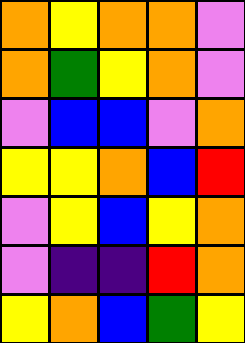[["orange", "yellow", "orange", "orange", "violet"], ["orange", "green", "yellow", "orange", "violet"], ["violet", "blue", "blue", "violet", "orange"], ["yellow", "yellow", "orange", "blue", "red"], ["violet", "yellow", "blue", "yellow", "orange"], ["violet", "indigo", "indigo", "red", "orange"], ["yellow", "orange", "blue", "green", "yellow"]]